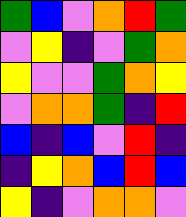[["green", "blue", "violet", "orange", "red", "green"], ["violet", "yellow", "indigo", "violet", "green", "orange"], ["yellow", "violet", "violet", "green", "orange", "yellow"], ["violet", "orange", "orange", "green", "indigo", "red"], ["blue", "indigo", "blue", "violet", "red", "indigo"], ["indigo", "yellow", "orange", "blue", "red", "blue"], ["yellow", "indigo", "violet", "orange", "orange", "violet"]]